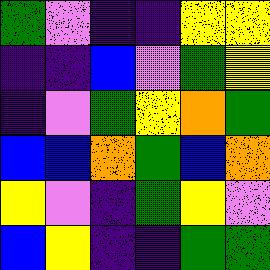[["green", "violet", "indigo", "indigo", "yellow", "yellow"], ["indigo", "indigo", "blue", "violet", "green", "yellow"], ["indigo", "violet", "green", "yellow", "orange", "green"], ["blue", "blue", "orange", "green", "blue", "orange"], ["yellow", "violet", "indigo", "green", "yellow", "violet"], ["blue", "yellow", "indigo", "indigo", "green", "green"]]